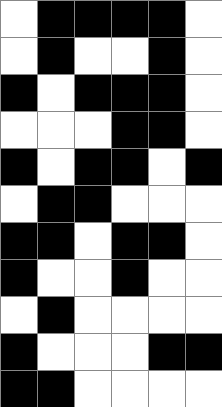[["white", "black", "black", "black", "black", "white"], ["white", "black", "white", "white", "black", "white"], ["black", "white", "black", "black", "black", "white"], ["white", "white", "white", "black", "black", "white"], ["black", "white", "black", "black", "white", "black"], ["white", "black", "black", "white", "white", "white"], ["black", "black", "white", "black", "black", "white"], ["black", "white", "white", "black", "white", "white"], ["white", "black", "white", "white", "white", "white"], ["black", "white", "white", "white", "black", "black"], ["black", "black", "white", "white", "white", "white"]]